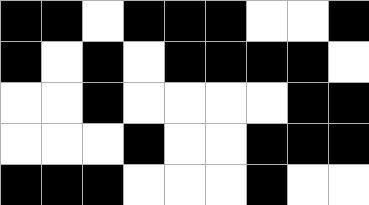[["black", "black", "white", "black", "black", "black", "white", "white", "black"], ["black", "white", "black", "white", "black", "black", "black", "black", "white"], ["white", "white", "black", "white", "white", "white", "white", "black", "black"], ["white", "white", "white", "black", "white", "white", "black", "black", "black"], ["black", "black", "black", "white", "white", "white", "black", "white", "white"]]